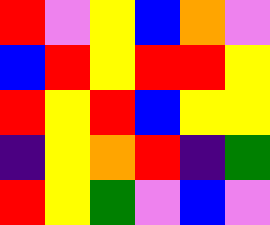[["red", "violet", "yellow", "blue", "orange", "violet"], ["blue", "red", "yellow", "red", "red", "yellow"], ["red", "yellow", "red", "blue", "yellow", "yellow"], ["indigo", "yellow", "orange", "red", "indigo", "green"], ["red", "yellow", "green", "violet", "blue", "violet"]]